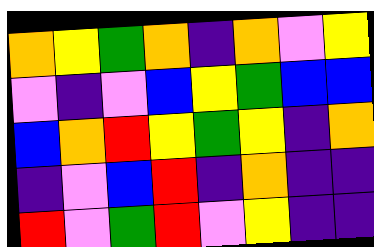[["orange", "yellow", "green", "orange", "indigo", "orange", "violet", "yellow"], ["violet", "indigo", "violet", "blue", "yellow", "green", "blue", "blue"], ["blue", "orange", "red", "yellow", "green", "yellow", "indigo", "orange"], ["indigo", "violet", "blue", "red", "indigo", "orange", "indigo", "indigo"], ["red", "violet", "green", "red", "violet", "yellow", "indigo", "indigo"]]